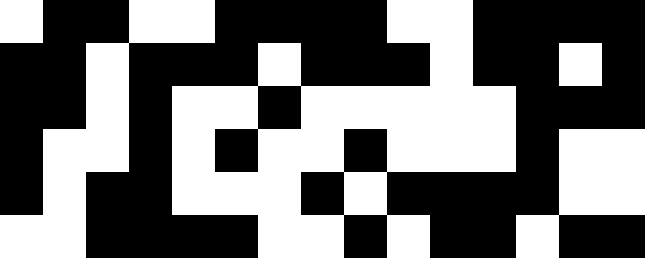[["white", "black", "black", "white", "white", "black", "black", "black", "black", "white", "white", "black", "black", "black", "black"], ["black", "black", "white", "black", "black", "black", "white", "black", "black", "black", "white", "black", "black", "white", "black"], ["black", "black", "white", "black", "white", "white", "black", "white", "white", "white", "white", "white", "black", "black", "black"], ["black", "white", "white", "black", "white", "black", "white", "white", "black", "white", "white", "white", "black", "white", "white"], ["black", "white", "black", "black", "white", "white", "white", "black", "white", "black", "black", "black", "black", "white", "white"], ["white", "white", "black", "black", "black", "black", "white", "white", "black", "white", "black", "black", "white", "black", "black"]]